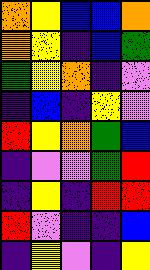[["orange", "yellow", "blue", "blue", "orange"], ["orange", "yellow", "indigo", "blue", "green"], ["green", "yellow", "orange", "indigo", "violet"], ["indigo", "blue", "indigo", "yellow", "violet"], ["red", "yellow", "orange", "green", "blue"], ["indigo", "violet", "violet", "green", "red"], ["indigo", "yellow", "indigo", "red", "red"], ["red", "violet", "indigo", "indigo", "blue"], ["indigo", "yellow", "violet", "indigo", "yellow"]]